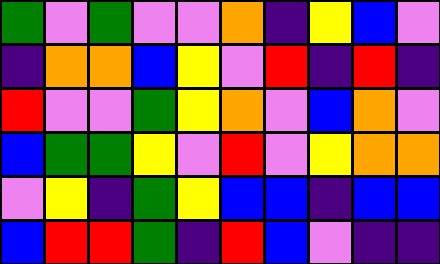[["green", "violet", "green", "violet", "violet", "orange", "indigo", "yellow", "blue", "violet"], ["indigo", "orange", "orange", "blue", "yellow", "violet", "red", "indigo", "red", "indigo"], ["red", "violet", "violet", "green", "yellow", "orange", "violet", "blue", "orange", "violet"], ["blue", "green", "green", "yellow", "violet", "red", "violet", "yellow", "orange", "orange"], ["violet", "yellow", "indigo", "green", "yellow", "blue", "blue", "indigo", "blue", "blue"], ["blue", "red", "red", "green", "indigo", "red", "blue", "violet", "indigo", "indigo"]]